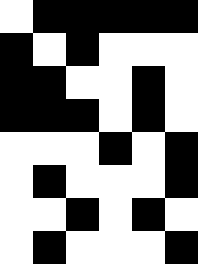[["white", "black", "black", "black", "black", "black"], ["black", "white", "black", "white", "white", "white"], ["black", "black", "white", "white", "black", "white"], ["black", "black", "black", "white", "black", "white"], ["white", "white", "white", "black", "white", "black"], ["white", "black", "white", "white", "white", "black"], ["white", "white", "black", "white", "black", "white"], ["white", "black", "white", "white", "white", "black"]]